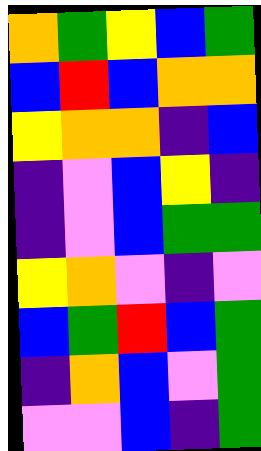[["orange", "green", "yellow", "blue", "green"], ["blue", "red", "blue", "orange", "orange"], ["yellow", "orange", "orange", "indigo", "blue"], ["indigo", "violet", "blue", "yellow", "indigo"], ["indigo", "violet", "blue", "green", "green"], ["yellow", "orange", "violet", "indigo", "violet"], ["blue", "green", "red", "blue", "green"], ["indigo", "orange", "blue", "violet", "green"], ["violet", "violet", "blue", "indigo", "green"]]